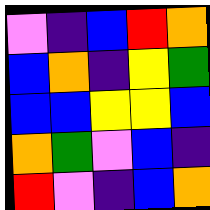[["violet", "indigo", "blue", "red", "orange"], ["blue", "orange", "indigo", "yellow", "green"], ["blue", "blue", "yellow", "yellow", "blue"], ["orange", "green", "violet", "blue", "indigo"], ["red", "violet", "indigo", "blue", "orange"]]